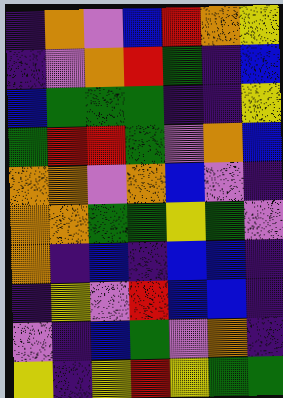[["indigo", "orange", "violet", "blue", "red", "orange", "yellow"], ["indigo", "violet", "orange", "red", "green", "indigo", "blue"], ["blue", "green", "green", "green", "indigo", "indigo", "yellow"], ["green", "red", "red", "green", "violet", "orange", "blue"], ["orange", "orange", "violet", "orange", "blue", "violet", "indigo"], ["orange", "orange", "green", "green", "yellow", "green", "violet"], ["orange", "indigo", "blue", "indigo", "blue", "blue", "indigo"], ["indigo", "yellow", "violet", "red", "blue", "blue", "indigo"], ["violet", "indigo", "blue", "green", "violet", "orange", "indigo"], ["yellow", "indigo", "yellow", "red", "yellow", "green", "green"]]